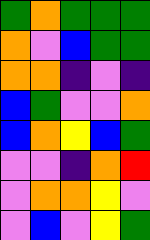[["green", "orange", "green", "green", "green"], ["orange", "violet", "blue", "green", "green"], ["orange", "orange", "indigo", "violet", "indigo"], ["blue", "green", "violet", "violet", "orange"], ["blue", "orange", "yellow", "blue", "green"], ["violet", "violet", "indigo", "orange", "red"], ["violet", "orange", "orange", "yellow", "violet"], ["violet", "blue", "violet", "yellow", "green"]]